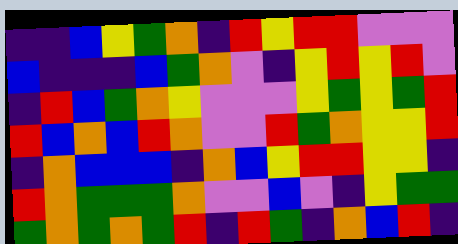[["indigo", "indigo", "blue", "yellow", "green", "orange", "indigo", "red", "yellow", "red", "red", "violet", "violet", "violet"], ["blue", "indigo", "indigo", "indigo", "blue", "green", "orange", "violet", "indigo", "yellow", "red", "yellow", "red", "violet"], ["indigo", "red", "blue", "green", "orange", "yellow", "violet", "violet", "violet", "yellow", "green", "yellow", "green", "red"], ["red", "blue", "orange", "blue", "red", "orange", "violet", "violet", "red", "green", "orange", "yellow", "yellow", "red"], ["indigo", "orange", "blue", "blue", "blue", "indigo", "orange", "blue", "yellow", "red", "red", "yellow", "yellow", "indigo"], ["red", "orange", "green", "green", "green", "orange", "violet", "violet", "blue", "violet", "indigo", "yellow", "green", "green"], ["green", "orange", "green", "orange", "green", "red", "indigo", "red", "green", "indigo", "orange", "blue", "red", "indigo"]]